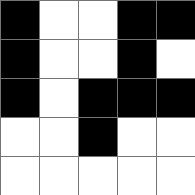[["black", "white", "white", "black", "black"], ["black", "white", "white", "black", "white"], ["black", "white", "black", "black", "black"], ["white", "white", "black", "white", "white"], ["white", "white", "white", "white", "white"]]